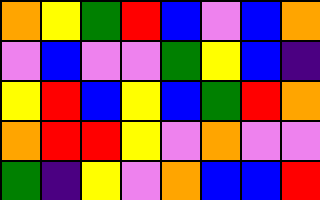[["orange", "yellow", "green", "red", "blue", "violet", "blue", "orange"], ["violet", "blue", "violet", "violet", "green", "yellow", "blue", "indigo"], ["yellow", "red", "blue", "yellow", "blue", "green", "red", "orange"], ["orange", "red", "red", "yellow", "violet", "orange", "violet", "violet"], ["green", "indigo", "yellow", "violet", "orange", "blue", "blue", "red"]]